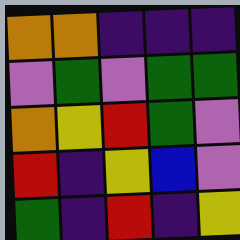[["orange", "orange", "indigo", "indigo", "indigo"], ["violet", "green", "violet", "green", "green"], ["orange", "yellow", "red", "green", "violet"], ["red", "indigo", "yellow", "blue", "violet"], ["green", "indigo", "red", "indigo", "yellow"]]